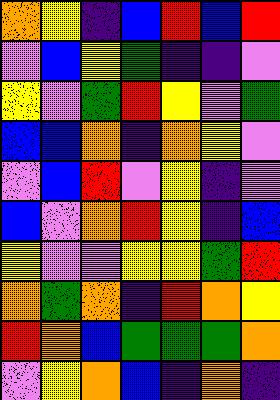[["orange", "yellow", "indigo", "blue", "red", "blue", "red"], ["violet", "blue", "yellow", "green", "indigo", "indigo", "violet"], ["yellow", "violet", "green", "red", "yellow", "violet", "green"], ["blue", "blue", "orange", "indigo", "orange", "yellow", "violet"], ["violet", "blue", "red", "violet", "yellow", "indigo", "violet"], ["blue", "violet", "orange", "red", "yellow", "indigo", "blue"], ["yellow", "violet", "violet", "yellow", "yellow", "green", "red"], ["orange", "green", "orange", "indigo", "red", "orange", "yellow"], ["red", "orange", "blue", "green", "green", "green", "orange"], ["violet", "yellow", "orange", "blue", "indigo", "orange", "indigo"]]